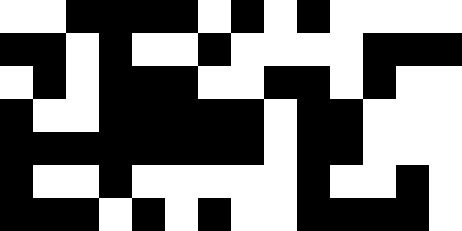[["white", "white", "black", "black", "black", "black", "white", "black", "white", "black", "white", "white", "white", "white"], ["black", "black", "white", "black", "white", "white", "black", "white", "white", "white", "white", "black", "black", "black"], ["white", "black", "white", "black", "black", "black", "white", "white", "black", "black", "white", "black", "white", "white"], ["black", "white", "white", "black", "black", "black", "black", "black", "white", "black", "black", "white", "white", "white"], ["black", "black", "black", "black", "black", "black", "black", "black", "white", "black", "black", "white", "white", "white"], ["black", "white", "white", "black", "white", "white", "white", "white", "white", "black", "white", "white", "black", "white"], ["black", "black", "black", "white", "black", "white", "black", "white", "white", "black", "black", "black", "black", "white"]]